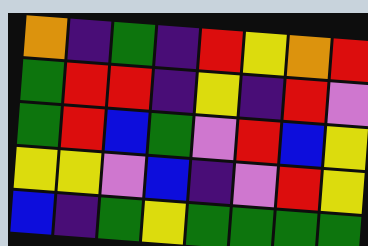[["orange", "indigo", "green", "indigo", "red", "yellow", "orange", "red"], ["green", "red", "red", "indigo", "yellow", "indigo", "red", "violet"], ["green", "red", "blue", "green", "violet", "red", "blue", "yellow"], ["yellow", "yellow", "violet", "blue", "indigo", "violet", "red", "yellow"], ["blue", "indigo", "green", "yellow", "green", "green", "green", "green"]]